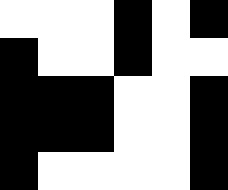[["white", "white", "white", "black", "white", "black"], ["black", "white", "white", "black", "white", "white"], ["black", "black", "black", "white", "white", "black"], ["black", "black", "black", "white", "white", "black"], ["black", "white", "white", "white", "white", "black"]]